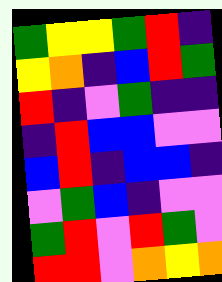[["green", "yellow", "yellow", "green", "red", "indigo"], ["yellow", "orange", "indigo", "blue", "red", "green"], ["red", "indigo", "violet", "green", "indigo", "indigo"], ["indigo", "red", "blue", "blue", "violet", "violet"], ["blue", "red", "indigo", "blue", "blue", "indigo"], ["violet", "green", "blue", "indigo", "violet", "violet"], ["green", "red", "violet", "red", "green", "violet"], ["red", "red", "violet", "orange", "yellow", "orange"]]